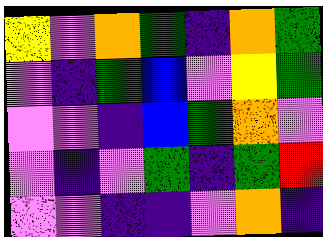[["yellow", "violet", "orange", "green", "indigo", "orange", "green"], ["violet", "indigo", "green", "blue", "violet", "yellow", "green"], ["violet", "violet", "indigo", "blue", "green", "orange", "violet"], ["violet", "indigo", "violet", "green", "indigo", "green", "red"], ["violet", "violet", "indigo", "indigo", "violet", "orange", "indigo"]]